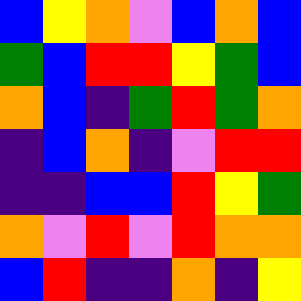[["blue", "yellow", "orange", "violet", "blue", "orange", "blue"], ["green", "blue", "red", "red", "yellow", "green", "blue"], ["orange", "blue", "indigo", "green", "red", "green", "orange"], ["indigo", "blue", "orange", "indigo", "violet", "red", "red"], ["indigo", "indigo", "blue", "blue", "red", "yellow", "green"], ["orange", "violet", "red", "violet", "red", "orange", "orange"], ["blue", "red", "indigo", "indigo", "orange", "indigo", "yellow"]]